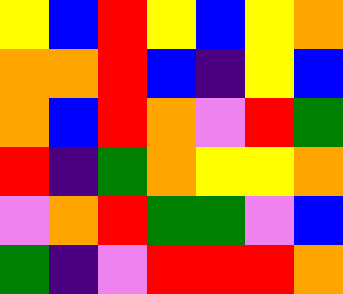[["yellow", "blue", "red", "yellow", "blue", "yellow", "orange"], ["orange", "orange", "red", "blue", "indigo", "yellow", "blue"], ["orange", "blue", "red", "orange", "violet", "red", "green"], ["red", "indigo", "green", "orange", "yellow", "yellow", "orange"], ["violet", "orange", "red", "green", "green", "violet", "blue"], ["green", "indigo", "violet", "red", "red", "red", "orange"]]